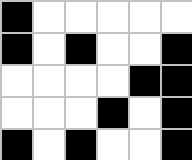[["black", "white", "white", "white", "white", "white"], ["black", "white", "black", "white", "white", "black"], ["white", "white", "white", "white", "black", "black"], ["white", "white", "white", "black", "white", "black"], ["black", "white", "black", "white", "white", "black"]]